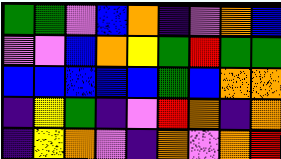[["green", "green", "violet", "blue", "orange", "indigo", "violet", "orange", "blue"], ["violet", "violet", "blue", "orange", "yellow", "green", "red", "green", "green"], ["blue", "blue", "blue", "blue", "blue", "green", "blue", "orange", "orange"], ["indigo", "yellow", "green", "indigo", "violet", "red", "orange", "indigo", "orange"], ["indigo", "yellow", "orange", "violet", "indigo", "orange", "violet", "orange", "red"]]